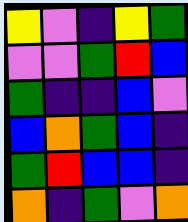[["yellow", "violet", "indigo", "yellow", "green"], ["violet", "violet", "green", "red", "blue"], ["green", "indigo", "indigo", "blue", "violet"], ["blue", "orange", "green", "blue", "indigo"], ["green", "red", "blue", "blue", "indigo"], ["orange", "indigo", "green", "violet", "orange"]]